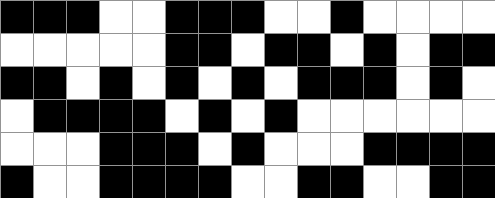[["black", "black", "black", "white", "white", "black", "black", "black", "white", "white", "black", "white", "white", "white", "white"], ["white", "white", "white", "white", "white", "black", "black", "white", "black", "black", "white", "black", "white", "black", "black"], ["black", "black", "white", "black", "white", "black", "white", "black", "white", "black", "black", "black", "white", "black", "white"], ["white", "black", "black", "black", "black", "white", "black", "white", "black", "white", "white", "white", "white", "white", "white"], ["white", "white", "white", "black", "black", "black", "white", "black", "white", "white", "white", "black", "black", "black", "black"], ["black", "white", "white", "black", "black", "black", "black", "white", "white", "black", "black", "white", "white", "black", "black"]]